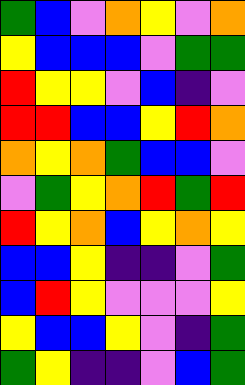[["green", "blue", "violet", "orange", "yellow", "violet", "orange"], ["yellow", "blue", "blue", "blue", "violet", "green", "green"], ["red", "yellow", "yellow", "violet", "blue", "indigo", "violet"], ["red", "red", "blue", "blue", "yellow", "red", "orange"], ["orange", "yellow", "orange", "green", "blue", "blue", "violet"], ["violet", "green", "yellow", "orange", "red", "green", "red"], ["red", "yellow", "orange", "blue", "yellow", "orange", "yellow"], ["blue", "blue", "yellow", "indigo", "indigo", "violet", "green"], ["blue", "red", "yellow", "violet", "violet", "violet", "yellow"], ["yellow", "blue", "blue", "yellow", "violet", "indigo", "green"], ["green", "yellow", "indigo", "indigo", "violet", "blue", "green"]]